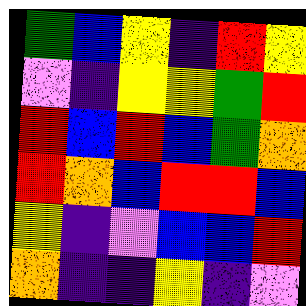[["green", "blue", "yellow", "indigo", "red", "yellow"], ["violet", "indigo", "yellow", "yellow", "green", "red"], ["red", "blue", "red", "blue", "green", "orange"], ["red", "orange", "blue", "red", "red", "blue"], ["yellow", "indigo", "violet", "blue", "blue", "red"], ["orange", "indigo", "indigo", "yellow", "indigo", "violet"]]